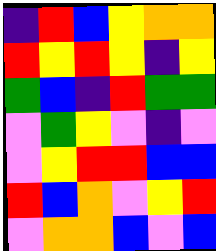[["indigo", "red", "blue", "yellow", "orange", "orange"], ["red", "yellow", "red", "yellow", "indigo", "yellow"], ["green", "blue", "indigo", "red", "green", "green"], ["violet", "green", "yellow", "violet", "indigo", "violet"], ["violet", "yellow", "red", "red", "blue", "blue"], ["red", "blue", "orange", "violet", "yellow", "red"], ["violet", "orange", "orange", "blue", "violet", "blue"]]